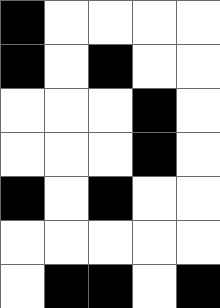[["black", "white", "white", "white", "white"], ["black", "white", "black", "white", "white"], ["white", "white", "white", "black", "white"], ["white", "white", "white", "black", "white"], ["black", "white", "black", "white", "white"], ["white", "white", "white", "white", "white"], ["white", "black", "black", "white", "black"]]